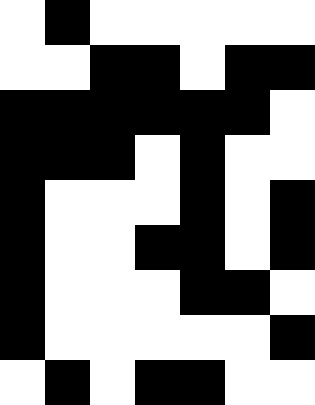[["white", "black", "white", "white", "white", "white", "white"], ["white", "white", "black", "black", "white", "black", "black"], ["black", "black", "black", "black", "black", "black", "white"], ["black", "black", "black", "white", "black", "white", "white"], ["black", "white", "white", "white", "black", "white", "black"], ["black", "white", "white", "black", "black", "white", "black"], ["black", "white", "white", "white", "black", "black", "white"], ["black", "white", "white", "white", "white", "white", "black"], ["white", "black", "white", "black", "black", "white", "white"]]